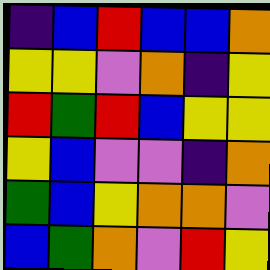[["indigo", "blue", "red", "blue", "blue", "orange"], ["yellow", "yellow", "violet", "orange", "indigo", "yellow"], ["red", "green", "red", "blue", "yellow", "yellow"], ["yellow", "blue", "violet", "violet", "indigo", "orange"], ["green", "blue", "yellow", "orange", "orange", "violet"], ["blue", "green", "orange", "violet", "red", "yellow"]]